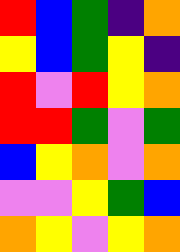[["red", "blue", "green", "indigo", "orange"], ["yellow", "blue", "green", "yellow", "indigo"], ["red", "violet", "red", "yellow", "orange"], ["red", "red", "green", "violet", "green"], ["blue", "yellow", "orange", "violet", "orange"], ["violet", "violet", "yellow", "green", "blue"], ["orange", "yellow", "violet", "yellow", "orange"]]